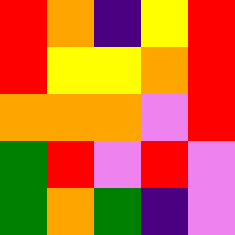[["red", "orange", "indigo", "yellow", "red"], ["red", "yellow", "yellow", "orange", "red"], ["orange", "orange", "orange", "violet", "red"], ["green", "red", "violet", "red", "violet"], ["green", "orange", "green", "indigo", "violet"]]